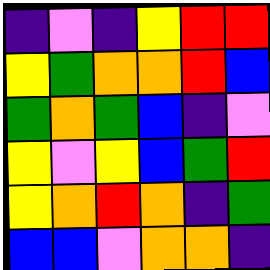[["indigo", "violet", "indigo", "yellow", "red", "red"], ["yellow", "green", "orange", "orange", "red", "blue"], ["green", "orange", "green", "blue", "indigo", "violet"], ["yellow", "violet", "yellow", "blue", "green", "red"], ["yellow", "orange", "red", "orange", "indigo", "green"], ["blue", "blue", "violet", "orange", "orange", "indigo"]]